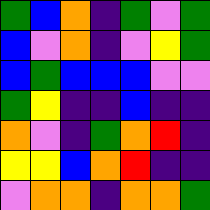[["green", "blue", "orange", "indigo", "green", "violet", "green"], ["blue", "violet", "orange", "indigo", "violet", "yellow", "green"], ["blue", "green", "blue", "blue", "blue", "violet", "violet"], ["green", "yellow", "indigo", "indigo", "blue", "indigo", "indigo"], ["orange", "violet", "indigo", "green", "orange", "red", "indigo"], ["yellow", "yellow", "blue", "orange", "red", "indigo", "indigo"], ["violet", "orange", "orange", "indigo", "orange", "orange", "green"]]